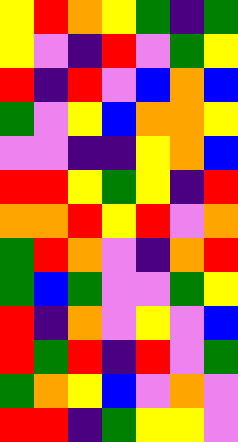[["yellow", "red", "orange", "yellow", "green", "indigo", "green"], ["yellow", "violet", "indigo", "red", "violet", "green", "yellow"], ["red", "indigo", "red", "violet", "blue", "orange", "blue"], ["green", "violet", "yellow", "blue", "orange", "orange", "yellow"], ["violet", "violet", "indigo", "indigo", "yellow", "orange", "blue"], ["red", "red", "yellow", "green", "yellow", "indigo", "red"], ["orange", "orange", "red", "yellow", "red", "violet", "orange"], ["green", "red", "orange", "violet", "indigo", "orange", "red"], ["green", "blue", "green", "violet", "violet", "green", "yellow"], ["red", "indigo", "orange", "violet", "yellow", "violet", "blue"], ["red", "green", "red", "indigo", "red", "violet", "green"], ["green", "orange", "yellow", "blue", "violet", "orange", "violet"], ["red", "red", "indigo", "green", "yellow", "yellow", "violet"]]